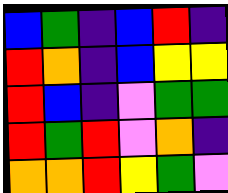[["blue", "green", "indigo", "blue", "red", "indigo"], ["red", "orange", "indigo", "blue", "yellow", "yellow"], ["red", "blue", "indigo", "violet", "green", "green"], ["red", "green", "red", "violet", "orange", "indigo"], ["orange", "orange", "red", "yellow", "green", "violet"]]